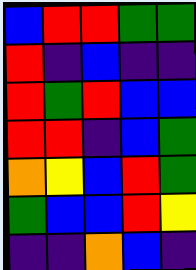[["blue", "red", "red", "green", "green"], ["red", "indigo", "blue", "indigo", "indigo"], ["red", "green", "red", "blue", "blue"], ["red", "red", "indigo", "blue", "green"], ["orange", "yellow", "blue", "red", "green"], ["green", "blue", "blue", "red", "yellow"], ["indigo", "indigo", "orange", "blue", "indigo"]]